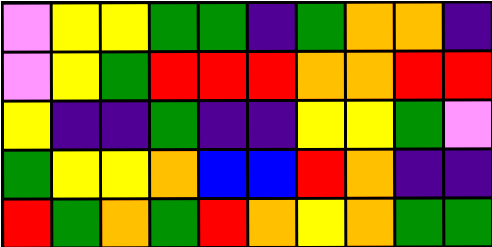[["violet", "yellow", "yellow", "green", "green", "indigo", "green", "orange", "orange", "indigo"], ["violet", "yellow", "green", "red", "red", "red", "orange", "orange", "red", "red"], ["yellow", "indigo", "indigo", "green", "indigo", "indigo", "yellow", "yellow", "green", "violet"], ["green", "yellow", "yellow", "orange", "blue", "blue", "red", "orange", "indigo", "indigo"], ["red", "green", "orange", "green", "red", "orange", "yellow", "orange", "green", "green"]]